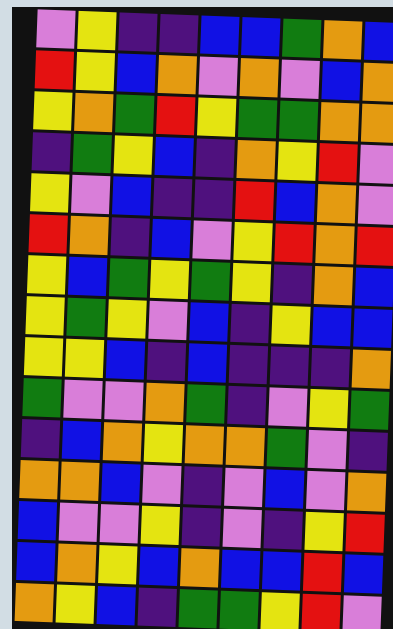[["violet", "yellow", "indigo", "indigo", "blue", "blue", "green", "orange", "blue"], ["red", "yellow", "blue", "orange", "violet", "orange", "violet", "blue", "orange"], ["yellow", "orange", "green", "red", "yellow", "green", "green", "orange", "orange"], ["indigo", "green", "yellow", "blue", "indigo", "orange", "yellow", "red", "violet"], ["yellow", "violet", "blue", "indigo", "indigo", "red", "blue", "orange", "violet"], ["red", "orange", "indigo", "blue", "violet", "yellow", "red", "orange", "red"], ["yellow", "blue", "green", "yellow", "green", "yellow", "indigo", "orange", "blue"], ["yellow", "green", "yellow", "violet", "blue", "indigo", "yellow", "blue", "blue"], ["yellow", "yellow", "blue", "indigo", "blue", "indigo", "indigo", "indigo", "orange"], ["green", "violet", "violet", "orange", "green", "indigo", "violet", "yellow", "green"], ["indigo", "blue", "orange", "yellow", "orange", "orange", "green", "violet", "indigo"], ["orange", "orange", "blue", "violet", "indigo", "violet", "blue", "violet", "orange"], ["blue", "violet", "violet", "yellow", "indigo", "violet", "indigo", "yellow", "red"], ["blue", "orange", "yellow", "blue", "orange", "blue", "blue", "red", "blue"], ["orange", "yellow", "blue", "indigo", "green", "green", "yellow", "red", "violet"]]